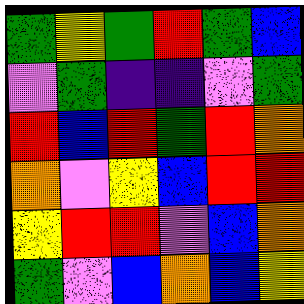[["green", "yellow", "green", "red", "green", "blue"], ["violet", "green", "indigo", "indigo", "violet", "green"], ["red", "blue", "red", "green", "red", "orange"], ["orange", "violet", "yellow", "blue", "red", "red"], ["yellow", "red", "red", "violet", "blue", "orange"], ["green", "violet", "blue", "orange", "blue", "yellow"]]